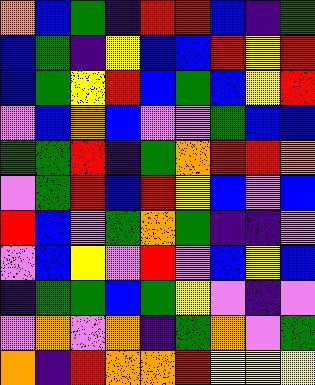[["orange", "blue", "green", "indigo", "red", "red", "blue", "indigo", "green"], ["blue", "green", "indigo", "yellow", "blue", "blue", "red", "yellow", "red"], ["blue", "green", "yellow", "red", "blue", "green", "blue", "yellow", "red"], ["violet", "blue", "orange", "blue", "violet", "violet", "green", "blue", "blue"], ["green", "green", "red", "indigo", "green", "orange", "red", "red", "orange"], ["violet", "green", "red", "blue", "red", "yellow", "blue", "violet", "blue"], ["red", "blue", "violet", "green", "orange", "green", "indigo", "indigo", "violet"], ["violet", "blue", "yellow", "violet", "red", "violet", "blue", "yellow", "blue"], ["indigo", "green", "green", "blue", "green", "yellow", "violet", "indigo", "violet"], ["violet", "orange", "violet", "orange", "indigo", "green", "orange", "violet", "green"], ["orange", "indigo", "red", "orange", "orange", "red", "yellow", "yellow", "yellow"]]